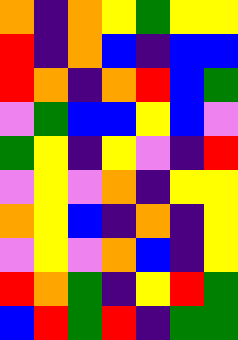[["orange", "indigo", "orange", "yellow", "green", "yellow", "yellow"], ["red", "indigo", "orange", "blue", "indigo", "blue", "blue"], ["red", "orange", "indigo", "orange", "red", "blue", "green"], ["violet", "green", "blue", "blue", "yellow", "blue", "violet"], ["green", "yellow", "indigo", "yellow", "violet", "indigo", "red"], ["violet", "yellow", "violet", "orange", "indigo", "yellow", "yellow"], ["orange", "yellow", "blue", "indigo", "orange", "indigo", "yellow"], ["violet", "yellow", "violet", "orange", "blue", "indigo", "yellow"], ["red", "orange", "green", "indigo", "yellow", "red", "green"], ["blue", "red", "green", "red", "indigo", "green", "green"]]